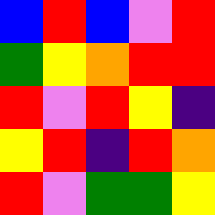[["blue", "red", "blue", "violet", "red"], ["green", "yellow", "orange", "red", "red"], ["red", "violet", "red", "yellow", "indigo"], ["yellow", "red", "indigo", "red", "orange"], ["red", "violet", "green", "green", "yellow"]]